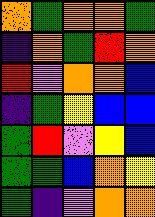[["orange", "green", "orange", "orange", "green"], ["indigo", "orange", "green", "red", "orange"], ["red", "violet", "orange", "orange", "blue"], ["indigo", "green", "yellow", "blue", "blue"], ["green", "red", "violet", "yellow", "blue"], ["green", "green", "blue", "orange", "yellow"], ["green", "indigo", "violet", "orange", "orange"]]